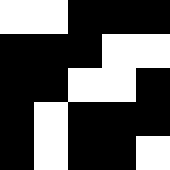[["white", "white", "black", "black", "black"], ["black", "black", "black", "white", "white"], ["black", "black", "white", "white", "black"], ["black", "white", "black", "black", "black"], ["black", "white", "black", "black", "white"]]